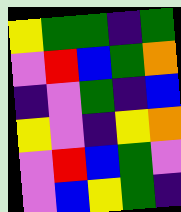[["yellow", "green", "green", "indigo", "green"], ["violet", "red", "blue", "green", "orange"], ["indigo", "violet", "green", "indigo", "blue"], ["yellow", "violet", "indigo", "yellow", "orange"], ["violet", "red", "blue", "green", "violet"], ["violet", "blue", "yellow", "green", "indigo"]]